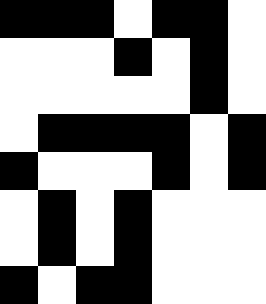[["black", "black", "black", "white", "black", "black", "white"], ["white", "white", "white", "black", "white", "black", "white"], ["white", "white", "white", "white", "white", "black", "white"], ["white", "black", "black", "black", "black", "white", "black"], ["black", "white", "white", "white", "black", "white", "black"], ["white", "black", "white", "black", "white", "white", "white"], ["white", "black", "white", "black", "white", "white", "white"], ["black", "white", "black", "black", "white", "white", "white"]]